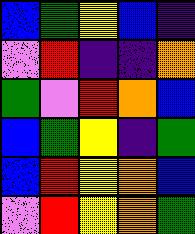[["blue", "green", "yellow", "blue", "indigo"], ["violet", "red", "indigo", "indigo", "orange"], ["green", "violet", "red", "orange", "blue"], ["blue", "green", "yellow", "indigo", "green"], ["blue", "red", "yellow", "orange", "blue"], ["violet", "red", "yellow", "orange", "green"]]